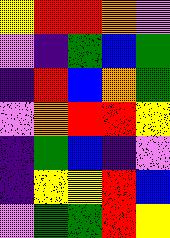[["yellow", "red", "red", "orange", "violet"], ["violet", "indigo", "green", "blue", "green"], ["indigo", "red", "blue", "orange", "green"], ["violet", "orange", "red", "red", "yellow"], ["indigo", "green", "blue", "indigo", "violet"], ["indigo", "yellow", "yellow", "red", "blue"], ["violet", "green", "green", "red", "yellow"]]